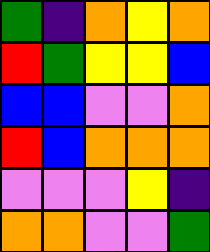[["green", "indigo", "orange", "yellow", "orange"], ["red", "green", "yellow", "yellow", "blue"], ["blue", "blue", "violet", "violet", "orange"], ["red", "blue", "orange", "orange", "orange"], ["violet", "violet", "violet", "yellow", "indigo"], ["orange", "orange", "violet", "violet", "green"]]